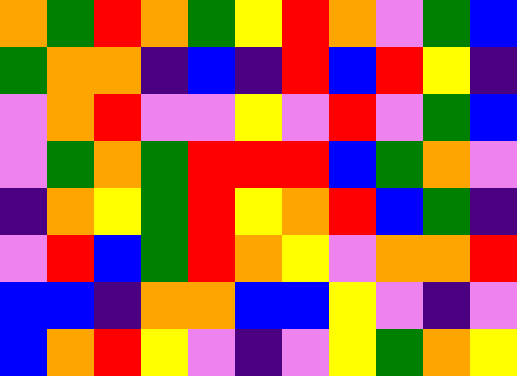[["orange", "green", "red", "orange", "green", "yellow", "red", "orange", "violet", "green", "blue"], ["green", "orange", "orange", "indigo", "blue", "indigo", "red", "blue", "red", "yellow", "indigo"], ["violet", "orange", "red", "violet", "violet", "yellow", "violet", "red", "violet", "green", "blue"], ["violet", "green", "orange", "green", "red", "red", "red", "blue", "green", "orange", "violet"], ["indigo", "orange", "yellow", "green", "red", "yellow", "orange", "red", "blue", "green", "indigo"], ["violet", "red", "blue", "green", "red", "orange", "yellow", "violet", "orange", "orange", "red"], ["blue", "blue", "indigo", "orange", "orange", "blue", "blue", "yellow", "violet", "indigo", "violet"], ["blue", "orange", "red", "yellow", "violet", "indigo", "violet", "yellow", "green", "orange", "yellow"]]